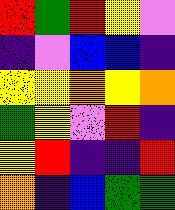[["red", "green", "red", "yellow", "violet"], ["indigo", "violet", "blue", "blue", "indigo"], ["yellow", "yellow", "orange", "yellow", "orange"], ["green", "yellow", "violet", "red", "indigo"], ["yellow", "red", "indigo", "indigo", "red"], ["orange", "indigo", "blue", "green", "green"]]